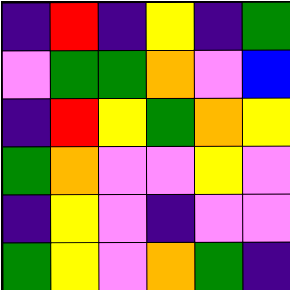[["indigo", "red", "indigo", "yellow", "indigo", "green"], ["violet", "green", "green", "orange", "violet", "blue"], ["indigo", "red", "yellow", "green", "orange", "yellow"], ["green", "orange", "violet", "violet", "yellow", "violet"], ["indigo", "yellow", "violet", "indigo", "violet", "violet"], ["green", "yellow", "violet", "orange", "green", "indigo"]]